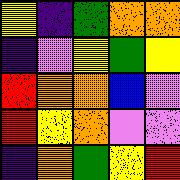[["yellow", "indigo", "green", "orange", "orange"], ["indigo", "violet", "yellow", "green", "yellow"], ["red", "orange", "orange", "blue", "violet"], ["red", "yellow", "orange", "violet", "violet"], ["indigo", "orange", "green", "yellow", "red"]]